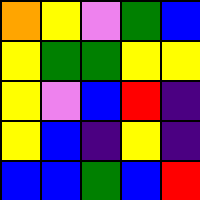[["orange", "yellow", "violet", "green", "blue"], ["yellow", "green", "green", "yellow", "yellow"], ["yellow", "violet", "blue", "red", "indigo"], ["yellow", "blue", "indigo", "yellow", "indigo"], ["blue", "blue", "green", "blue", "red"]]